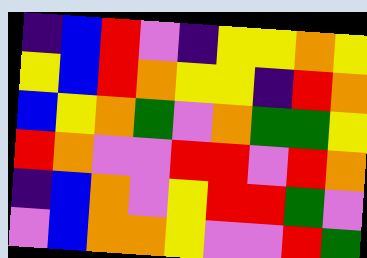[["indigo", "blue", "red", "violet", "indigo", "yellow", "yellow", "orange", "yellow"], ["yellow", "blue", "red", "orange", "yellow", "yellow", "indigo", "red", "orange"], ["blue", "yellow", "orange", "green", "violet", "orange", "green", "green", "yellow"], ["red", "orange", "violet", "violet", "red", "red", "violet", "red", "orange"], ["indigo", "blue", "orange", "violet", "yellow", "red", "red", "green", "violet"], ["violet", "blue", "orange", "orange", "yellow", "violet", "violet", "red", "green"]]